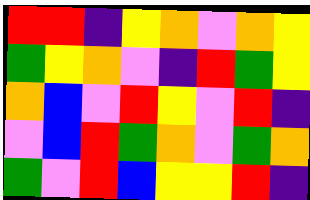[["red", "red", "indigo", "yellow", "orange", "violet", "orange", "yellow"], ["green", "yellow", "orange", "violet", "indigo", "red", "green", "yellow"], ["orange", "blue", "violet", "red", "yellow", "violet", "red", "indigo"], ["violet", "blue", "red", "green", "orange", "violet", "green", "orange"], ["green", "violet", "red", "blue", "yellow", "yellow", "red", "indigo"]]